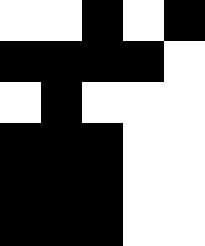[["white", "white", "black", "white", "black"], ["black", "black", "black", "black", "white"], ["white", "black", "white", "white", "white"], ["black", "black", "black", "white", "white"], ["black", "black", "black", "white", "white"], ["black", "black", "black", "white", "white"]]